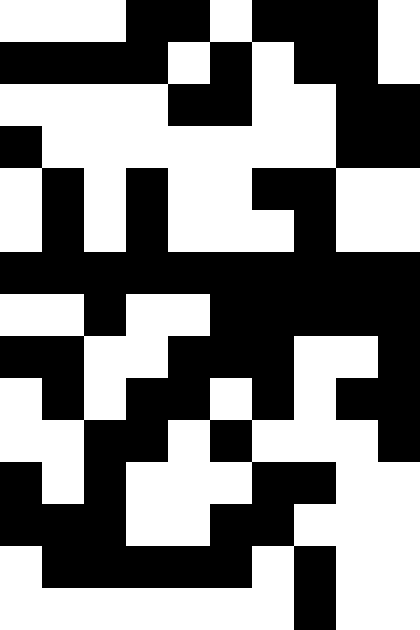[["white", "white", "white", "black", "black", "white", "black", "black", "black", "white"], ["black", "black", "black", "black", "white", "black", "white", "black", "black", "white"], ["white", "white", "white", "white", "black", "black", "white", "white", "black", "black"], ["black", "white", "white", "white", "white", "white", "white", "white", "black", "black"], ["white", "black", "white", "black", "white", "white", "black", "black", "white", "white"], ["white", "black", "white", "black", "white", "white", "white", "black", "white", "white"], ["black", "black", "black", "black", "black", "black", "black", "black", "black", "black"], ["white", "white", "black", "white", "white", "black", "black", "black", "black", "black"], ["black", "black", "white", "white", "black", "black", "black", "white", "white", "black"], ["white", "black", "white", "black", "black", "white", "black", "white", "black", "black"], ["white", "white", "black", "black", "white", "black", "white", "white", "white", "black"], ["black", "white", "black", "white", "white", "white", "black", "black", "white", "white"], ["black", "black", "black", "white", "white", "black", "black", "white", "white", "white"], ["white", "black", "black", "black", "black", "black", "white", "black", "white", "white"], ["white", "white", "white", "white", "white", "white", "white", "black", "white", "white"]]